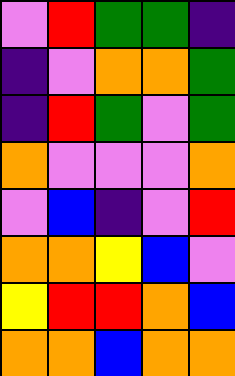[["violet", "red", "green", "green", "indigo"], ["indigo", "violet", "orange", "orange", "green"], ["indigo", "red", "green", "violet", "green"], ["orange", "violet", "violet", "violet", "orange"], ["violet", "blue", "indigo", "violet", "red"], ["orange", "orange", "yellow", "blue", "violet"], ["yellow", "red", "red", "orange", "blue"], ["orange", "orange", "blue", "orange", "orange"]]